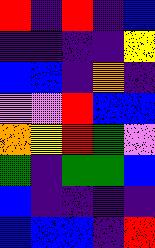[["red", "indigo", "red", "indigo", "blue"], ["indigo", "indigo", "indigo", "indigo", "yellow"], ["blue", "blue", "indigo", "orange", "indigo"], ["violet", "violet", "red", "blue", "blue"], ["orange", "yellow", "red", "green", "violet"], ["green", "indigo", "green", "green", "blue"], ["blue", "indigo", "indigo", "indigo", "indigo"], ["blue", "blue", "blue", "indigo", "red"]]